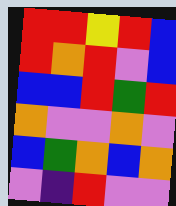[["red", "red", "yellow", "red", "blue"], ["red", "orange", "red", "violet", "blue"], ["blue", "blue", "red", "green", "red"], ["orange", "violet", "violet", "orange", "violet"], ["blue", "green", "orange", "blue", "orange"], ["violet", "indigo", "red", "violet", "violet"]]